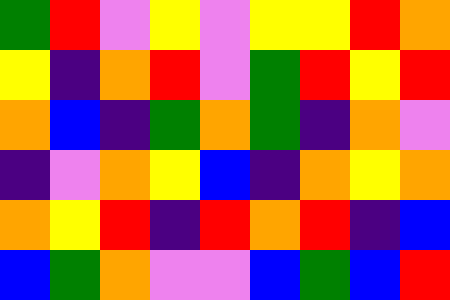[["green", "red", "violet", "yellow", "violet", "yellow", "yellow", "red", "orange"], ["yellow", "indigo", "orange", "red", "violet", "green", "red", "yellow", "red"], ["orange", "blue", "indigo", "green", "orange", "green", "indigo", "orange", "violet"], ["indigo", "violet", "orange", "yellow", "blue", "indigo", "orange", "yellow", "orange"], ["orange", "yellow", "red", "indigo", "red", "orange", "red", "indigo", "blue"], ["blue", "green", "orange", "violet", "violet", "blue", "green", "blue", "red"]]